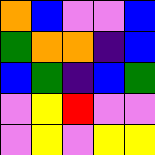[["orange", "blue", "violet", "violet", "blue"], ["green", "orange", "orange", "indigo", "blue"], ["blue", "green", "indigo", "blue", "green"], ["violet", "yellow", "red", "violet", "violet"], ["violet", "yellow", "violet", "yellow", "yellow"]]